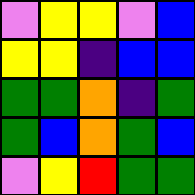[["violet", "yellow", "yellow", "violet", "blue"], ["yellow", "yellow", "indigo", "blue", "blue"], ["green", "green", "orange", "indigo", "green"], ["green", "blue", "orange", "green", "blue"], ["violet", "yellow", "red", "green", "green"]]